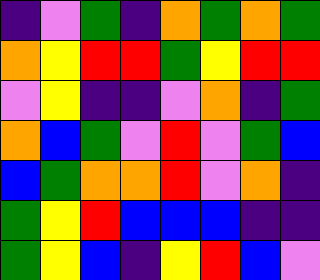[["indigo", "violet", "green", "indigo", "orange", "green", "orange", "green"], ["orange", "yellow", "red", "red", "green", "yellow", "red", "red"], ["violet", "yellow", "indigo", "indigo", "violet", "orange", "indigo", "green"], ["orange", "blue", "green", "violet", "red", "violet", "green", "blue"], ["blue", "green", "orange", "orange", "red", "violet", "orange", "indigo"], ["green", "yellow", "red", "blue", "blue", "blue", "indigo", "indigo"], ["green", "yellow", "blue", "indigo", "yellow", "red", "blue", "violet"]]